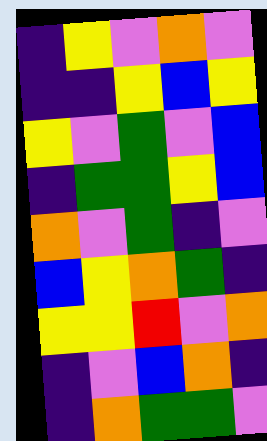[["indigo", "yellow", "violet", "orange", "violet"], ["indigo", "indigo", "yellow", "blue", "yellow"], ["yellow", "violet", "green", "violet", "blue"], ["indigo", "green", "green", "yellow", "blue"], ["orange", "violet", "green", "indigo", "violet"], ["blue", "yellow", "orange", "green", "indigo"], ["yellow", "yellow", "red", "violet", "orange"], ["indigo", "violet", "blue", "orange", "indigo"], ["indigo", "orange", "green", "green", "violet"]]